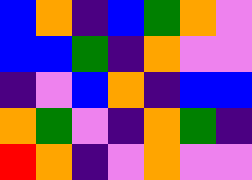[["blue", "orange", "indigo", "blue", "green", "orange", "violet"], ["blue", "blue", "green", "indigo", "orange", "violet", "violet"], ["indigo", "violet", "blue", "orange", "indigo", "blue", "blue"], ["orange", "green", "violet", "indigo", "orange", "green", "indigo"], ["red", "orange", "indigo", "violet", "orange", "violet", "violet"]]